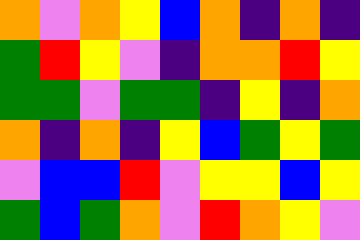[["orange", "violet", "orange", "yellow", "blue", "orange", "indigo", "orange", "indigo"], ["green", "red", "yellow", "violet", "indigo", "orange", "orange", "red", "yellow"], ["green", "green", "violet", "green", "green", "indigo", "yellow", "indigo", "orange"], ["orange", "indigo", "orange", "indigo", "yellow", "blue", "green", "yellow", "green"], ["violet", "blue", "blue", "red", "violet", "yellow", "yellow", "blue", "yellow"], ["green", "blue", "green", "orange", "violet", "red", "orange", "yellow", "violet"]]